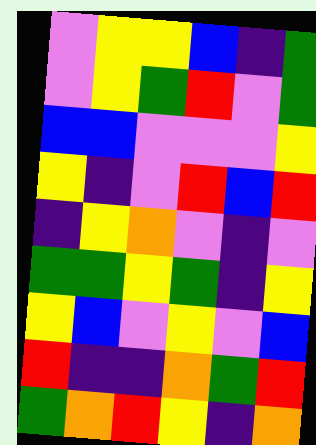[["violet", "yellow", "yellow", "blue", "indigo", "green"], ["violet", "yellow", "green", "red", "violet", "green"], ["blue", "blue", "violet", "violet", "violet", "yellow"], ["yellow", "indigo", "violet", "red", "blue", "red"], ["indigo", "yellow", "orange", "violet", "indigo", "violet"], ["green", "green", "yellow", "green", "indigo", "yellow"], ["yellow", "blue", "violet", "yellow", "violet", "blue"], ["red", "indigo", "indigo", "orange", "green", "red"], ["green", "orange", "red", "yellow", "indigo", "orange"]]